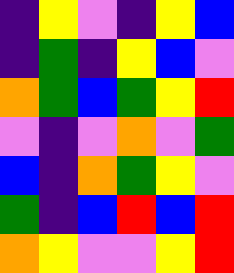[["indigo", "yellow", "violet", "indigo", "yellow", "blue"], ["indigo", "green", "indigo", "yellow", "blue", "violet"], ["orange", "green", "blue", "green", "yellow", "red"], ["violet", "indigo", "violet", "orange", "violet", "green"], ["blue", "indigo", "orange", "green", "yellow", "violet"], ["green", "indigo", "blue", "red", "blue", "red"], ["orange", "yellow", "violet", "violet", "yellow", "red"]]